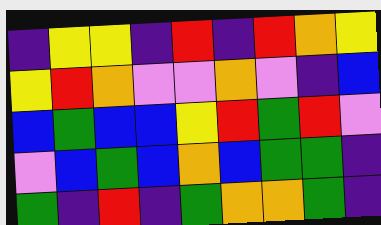[["indigo", "yellow", "yellow", "indigo", "red", "indigo", "red", "orange", "yellow"], ["yellow", "red", "orange", "violet", "violet", "orange", "violet", "indigo", "blue"], ["blue", "green", "blue", "blue", "yellow", "red", "green", "red", "violet"], ["violet", "blue", "green", "blue", "orange", "blue", "green", "green", "indigo"], ["green", "indigo", "red", "indigo", "green", "orange", "orange", "green", "indigo"]]